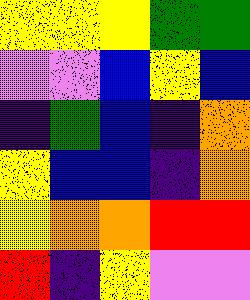[["yellow", "yellow", "yellow", "green", "green"], ["violet", "violet", "blue", "yellow", "blue"], ["indigo", "green", "blue", "indigo", "orange"], ["yellow", "blue", "blue", "indigo", "orange"], ["yellow", "orange", "orange", "red", "red"], ["red", "indigo", "yellow", "violet", "violet"]]